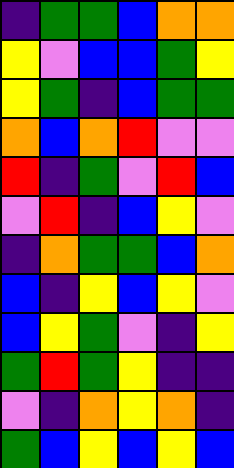[["indigo", "green", "green", "blue", "orange", "orange"], ["yellow", "violet", "blue", "blue", "green", "yellow"], ["yellow", "green", "indigo", "blue", "green", "green"], ["orange", "blue", "orange", "red", "violet", "violet"], ["red", "indigo", "green", "violet", "red", "blue"], ["violet", "red", "indigo", "blue", "yellow", "violet"], ["indigo", "orange", "green", "green", "blue", "orange"], ["blue", "indigo", "yellow", "blue", "yellow", "violet"], ["blue", "yellow", "green", "violet", "indigo", "yellow"], ["green", "red", "green", "yellow", "indigo", "indigo"], ["violet", "indigo", "orange", "yellow", "orange", "indigo"], ["green", "blue", "yellow", "blue", "yellow", "blue"]]